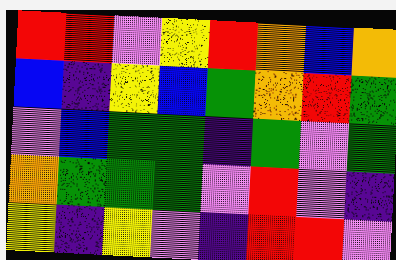[["red", "red", "violet", "yellow", "red", "orange", "blue", "orange"], ["blue", "indigo", "yellow", "blue", "green", "orange", "red", "green"], ["violet", "blue", "green", "green", "indigo", "green", "violet", "green"], ["orange", "green", "green", "green", "violet", "red", "violet", "indigo"], ["yellow", "indigo", "yellow", "violet", "indigo", "red", "red", "violet"]]